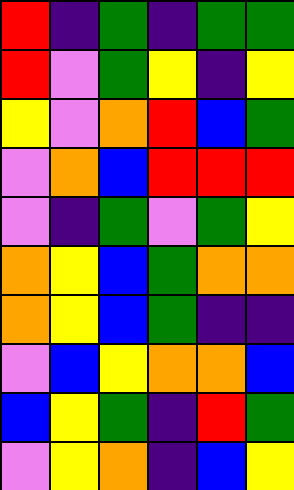[["red", "indigo", "green", "indigo", "green", "green"], ["red", "violet", "green", "yellow", "indigo", "yellow"], ["yellow", "violet", "orange", "red", "blue", "green"], ["violet", "orange", "blue", "red", "red", "red"], ["violet", "indigo", "green", "violet", "green", "yellow"], ["orange", "yellow", "blue", "green", "orange", "orange"], ["orange", "yellow", "blue", "green", "indigo", "indigo"], ["violet", "blue", "yellow", "orange", "orange", "blue"], ["blue", "yellow", "green", "indigo", "red", "green"], ["violet", "yellow", "orange", "indigo", "blue", "yellow"]]